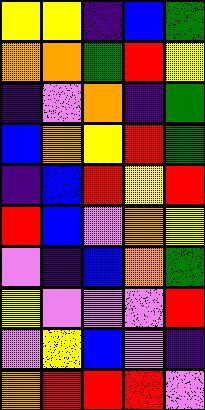[["yellow", "yellow", "indigo", "blue", "green"], ["orange", "orange", "green", "red", "yellow"], ["indigo", "violet", "orange", "indigo", "green"], ["blue", "orange", "yellow", "red", "green"], ["indigo", "blue", "red", "yellow", "red"], ["red", "blue", "violet", "orange", "yellow"], ["violet", "indigo", "blue", "orange", "green"], ["yellow", "violet", "violet", "violet", "red"], ["violet", "yellow", "blue", "violet", "indigo"], ["orange", "red", "red", "red", "violet"]]